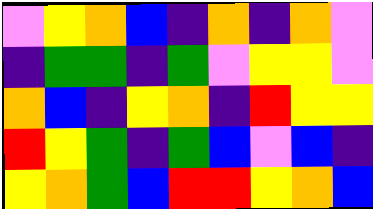[["violet", "yellow", "orange", "blue", "indigo", "orange", "indigo", "orange", "violet"], ["indigo", "green", "green", "indigo", "green", "violet", "yellow", "yellow", "violet"], ["orange", "blue", "indigo", "yellow", "orange", "indigo", "red", "yellow", "yellow"], ["red", "yellow", "green", "indigo", "green", "blue", "violet", "blue", "indigo"], ["yellow", "orange", "green", "blue", "red", "red", "yellow", "orange", "blue"]]